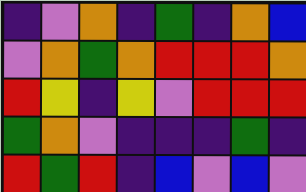[["indigo", "violet", "orange", "indigo", "green", "indigo", "orange", "blue"], ["violet", "orange", "green", "orange", "red", "red", "red", "orange"], ["red", "yellow", "indigo", "yellow", "violet", "red", "red", "red"], ["green", "orange", "violet", "indigo", "indigo", "indigo", "green", "indigo"], ["red", "green", "red", "indigo", "blue", "violet", "blue", "violet"]]